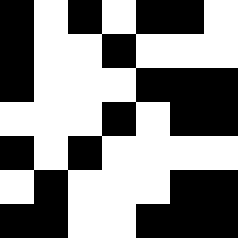[["black", "white", "black", "white", "black", "black", "white"], ["black", "white", "white", "black", "white", "white", "white"], ["black", "white", "white", "white", "black", "black", "black"], ["white", "white", "white", "black", "white", "black", "black"], ["black", "white", "black", "white", "white", "white", "white"], ["white", "black", "white", "white", "white", "black", "black"], ["black", "black", "white", "white", "black", "black", "black"]]